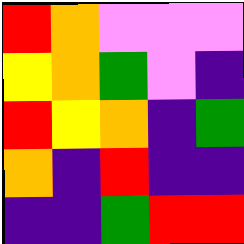[["red", "orange", "violet", "violet", "violet"], ["yellow", "orange", "green", "violet", "indigo"], ["red", "yellow", "orange", "indigo", "green"], ["orange", "indigo", "red", "indigo", "indigo"], ["indigo", "indigo", "green", "red", "red"]]